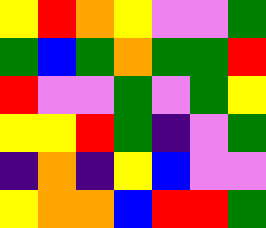[["yellow", "red", "orange", "yellow", "violet", "violet", "green"], ["green", "blue", "green", "orange", "green", "green", "red"], ["red", "violet", "violet", "green", "violet", "green", "yellow"], ["yellow", "yellow", "red", "green", "indigo", "violet", "green"], ["indigo", "orange", "indigo", "yellow", "blue", "violet", "violet"], ["yellow", "orange", "orange", "blue", "red", "red", "green"]]